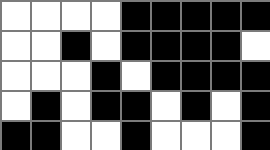[["white", "white", "white", "white", "black", "black", "black", "black", "black"], ["white", "white", "black", "white", "black", "black", "black", "black", "white"], ["white", "white", "white", "black", "white", "black", "black", "black", "black"], ["white", "black", "white", "black", "black", "white", "black", "white", "black"], ["black", "black", "white", "white", "black", "white", "white", "white", "black"]]